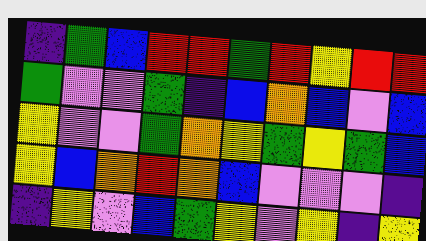[["indigo", "green", "blue", "red", "red", "green", "red", "yellow", "red", "red"], ["green", "violet", "violet", "green", "indigo", "blue", "orange", "blue", "violet", "blue"], ["yellow", "violet", "violet", "green", "orange", "yellow", "green", "yellow", "green", "blue"], ["yellow", "blue", "orange", "red", "orange", "blue", "violet", "violet", "violet", "indigo"], ["indigo", "yellow", "violet", "blue", "green", "yellow", "violet", "yellow", "indigo", "yellow"]]